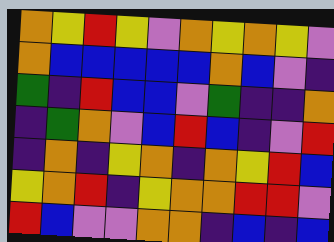[["orange", "yellow", "red", "yellow", "violet", "orange", "yellow", "orange", "yellow", "violet"], ["orange", "blue", "blue", "blue", "blue", "blue", "orange", "blue", "violet", "indigo"], ["green", "indigo", "red", "blue", "blue", "violet", "green", "indigo", "indigo", "orange"], ["indigo", "green", "orange", "violet", "blue", "red", "blue", "indigo", "violet", "red"], ["indigo", "orange", "indigo", "yellow", "orange", "indigo", "orange", "yellow", "red", "blue"], ["yellow", "orange", "red", "indigo", "yellow", "orange", "orange", "red", "red", "violet"], ["red", "blue", "violet", "violet", "orange", "orange", "indigo", "blue", "indigo", "blue"]]